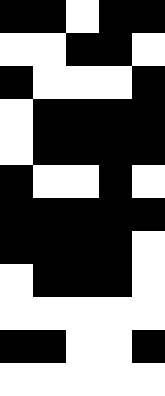[["black", "black", "white", "black", "black"], ["white", "white", "black", "black", "white"], ["black", "white", "white", "white", "black"], ["white", "black", "black", "black", "black"], ["white", "black", "black", "black", "black"], ["black", "white", "white", "black", "white"], ["black", "black", "black", "black", "black"], ["black", "black", "black", "black", "white"], ["white", "black", "black", "black", "white"], ["white", "white", "white", "white", "white"], ["black", "black", "white", "white", "black"], ["white", "white", "white", "white", "white"]]